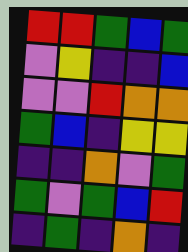[["red", "red", "green", "blue", "green"], ["violet", "yellow", "indigo", "indigo", "blue"], ["violet", "violet", "red", "orange", "orange"], ["green", "blue", "indigo", "yellow", "yellow"], ["indigo", "indigo", "orange", "violet", "green"], ["green", "violet", "green", "blue", "red"], ["indigo", "green", "indigo", "orange", "indigo"]]